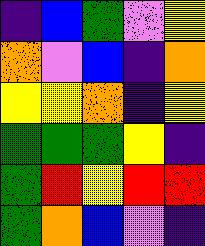[["indigo", "blue", "green", "violet", "yellow"], ["orange", "violet", "blue", "indigo", "orange"], ["yellow", "yellow", "orange", "indigo", "yellow"], ["green", "green", "green", "yellow", "indigo"], ["green", "red", "yellow", "red", "red"], ["green", "orange", "blue", "violet", "indigo"]]